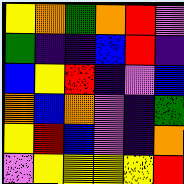[["yellow", "orange", "green", "orange", "red", "violet"], ["green", "indigo", "indigo", "blue", "red", "indigo"], ["blue", "yellow", "red", "indigo", "violet", "blue"], ["orange", "blue", "orange", "violet", "indigo", "green"], ["yellow", "red", "blue", "violet", "indigo", "orange"], ["violet", "yellow", "yellow", "yellow", "yellow", "red"]]